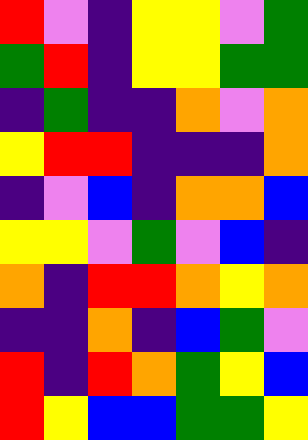[["red", "violet", "indigo", "yellow", "yellow", "violet", "green"], ["green", "red", "indigo", "yellow", "yellow", "green", "green"], ["indigo", "green", "indigo", "indigo", "orange", "violet", "orange"], ["yellow", "red", "red", "indigo", "indigo", "indigo", "orange"], ["indigo", "violet", "blue", "indigo", "orange", "orange", "blue"], ["yellow", "yellow", "violet", "green", "violet", "blue", "indigo"], ["orange", "indigo", "red", "red", "orange", "yellow", "orange"], ["indigo", "indigo", "orange", "indigo", "blue", "green", "violet"], ["red", "indigo", "red", "orange", "green", "yellow", "blue"], ["red", "yellow", "blue", "blue", "green", "green", "yellow"]]